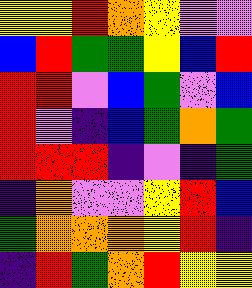[["yellow", "yellow", "red", "orange", "yellow", "violet", "violet"], ["blue", "red", "green", "green", "yellow", "blue", "red"], ["red", "red", "violet", "blue", "green", "violet", "blue"], ["red", "violet", "indigo", "blue", "green", "orange", "green"], ["red", "red", "red", "indigo", "violet", "indigo", "green"], ["indigo", "orange", "violet", "violet", "yellow", "red", "blue"], ["green", "orange", "orange", "orange", "yellow", "red", "indigo"], ["indigo", "red", "green", "orange", "red", "yellow", "yellow"]]